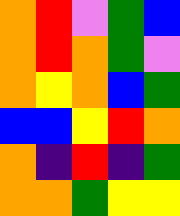[["orange", "red", "violet", "green", "blue"], ["orange", "red", "orange", "green", "violet"], ["orange", "yellow", "orange", "blue", "green"], ["blue", "blue", "yellow", "red", "orange"], ["orange", "indigo", "red", "indigo", "green"], ["orange", "orange", "green", "yellow", "yellow"]]